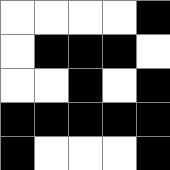[["white", "white", "white", "white", "black"], ["white", "black", "black", "black", "white"], ["white", "white", "black", "white", "black"], ["black", "black", "black", "black", "black"], ["black", "white", "white", "white", "black"]]